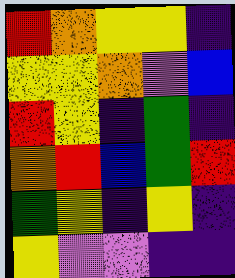[["red", "orange", "yellow", "yellow", "indigo"], ["yellow", "yellow", "orange", "violet", "blue"], ["red", "yellow", "indigo", "green", "indigo"], ["orange", "red", "blue", "green", "red"], ["green", "yellow", "indigo", "yellow", "indigo"], ["yellow", "violet", "violet", "indigo", "indigo"]]